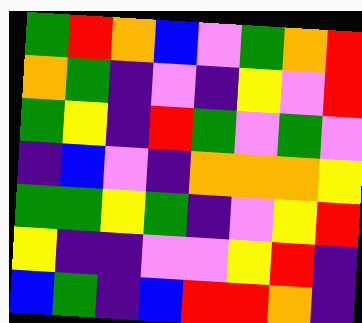[["green", "red", "orange", "blue", "violet", "green", "orange", "red"], ["orange", "green", "indigo", "violet", "indigo", "yellow", "violet", "red"], ["green", "yellow", "indigo", "red", "green", "violet", "green", "violet"], ["indigo", "blue", "violet", "indigo", "orange", "orange", "orange", "yellow"], ["green", "green", "yellow", "green", "indigo", "violet", "yellow", "red"], ["yellow", "indigo", "indigo", "violet", "violet", "yellow", "red", "indigo"], ["blue", "green", "indigo", "blue", "red", "red", "orange", "indigo"]]